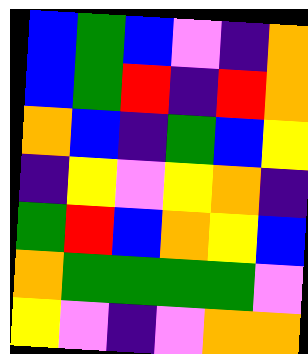[["blue", "green", "blue", "violet", "indigo", "orange"], ["blue", "green", "red", "indigo", "red", "orange"], ["orange", "blue", "indigo", "green", "blue", "yellow"], ["indigo", "yellow", "violet", "yellow", "orange", "indigo"], ["green", "red", "blue", "orange", "yellow", "blue"], ["orange", "green", "green", "green", "green", "violet"], ["yellow", "violet", "indigo", "violet", "orange", "orange"]]